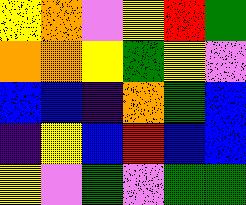[["yellow", "orange", "violet", "yellow", "red", "green"], ["orange", "orange", "yellow", "green", "yellow", "violet"], ["blue", "blue", "indigo", "orange", "green", "blue"], ["indigo", "yellow", "blue", "red", "blue", "blue"], ["yellow", "violet", "green", "violet", "green", "green"]]